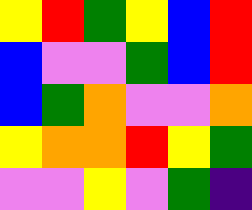[["yellow", "red", "green", "yellow", "blue", "red"], ["blue", "violet", "violet", "green", "blue", "red"], ["blue", "green", "orange", "violet", "violet", "orange"], ["yellow", "orange", "orange", "red", "yellow", "green"], ["violet", "violet", "yellow", "violet", "green", "indigo"]]